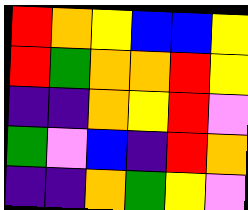[["red", "orange", "yellow", "blue", "blue", "yellow"], ["red", "green", "orange", "orange", "red", "yellow"], ["indigo", "indigo", "orange", "yellow", "red", "violet"], ["green", "violet", "blue", "indigo", "red", "orange"], ["indigo", "indigo", "orange", "green", "yellow", "violet"]]